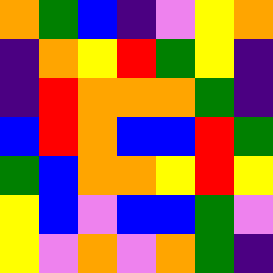[["orange", "green", "blue", "indigo", "violet", "yellow", "orange"], ["indigo", "orange", "yellow", "red", "green", "yellow", "indigo"], ["indigo", "red", "orange", "orange", "orange", "green", "indigo"], ["blue", "red", "orange", "blue", "blue", "red", "green"], ["green", "blue", "orange", "orange", "yellow", "red", "yellow"], ["yellow", "blue", "violet", "blue", "blue", "green", "violet"], ["yellow", "violet", "orange", "violet", "orange", "green", "indigo"]]